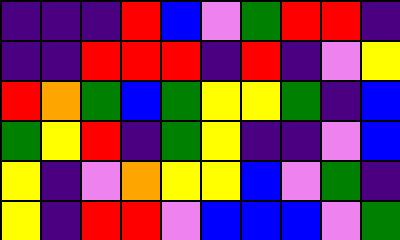[["indigo", "indigo", "indigo", "red", "blue", "violet", "green", "red", "red", "indigo"], ["indigo", "indigo", "red", "red", "red", "indigo", "red", "indigo", "violet", "yellow"], ["red", "orange", "green", "blue", "green", "yellow", "yellow", "green", "indigo", "blue"], ["green", "yellow", "red", "indigo", "green", "yellow", "indigo", "indigo", "violet", "blue"], ["yellow", "indigo", "violet", "orange", "yellow", "yellow", "blue", "violet", "green", "indigo"], ["yellow", "indigo", "red", "red", "violet", "blue", "blue", "blue", "violet", "green"]]